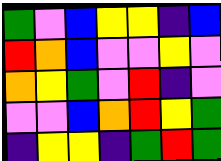[["green", "violet", "blue", "yellow", "yellow", "indigo", "blue"], ["red", "orange", "blue", "violet", "violet", "yellow", "violet"], ["orange", "yellow", "green", "violet", "red", "indigo", "violet"], ["violet", "violet", "blue", "orange", "red", "yellow", "green"], ["indigo", "yellow", "yellow", "indigo", "green", "red", "green"]]